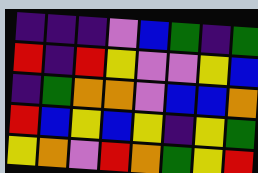[["indigo", "indigo", "indigo", "violet", "blue", "green", "indigo", "green"], ["red", "indigo", "red", "yellow", "violet", "violet", "yellow", "blue"], ["indigo", "green", "orange", "orange", "violet", "blue", "blue", "orange"], ["red", "blue", "yellow", "blue", "yellow", "indigo", "yellow", "green"], ["yellow", "orange", "violet", "red", "orange", "green", "yellow", "red"]]